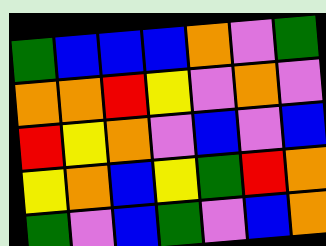[["green", "blue", "blue", "blue", "orange", "violet", "green"], ["orange", "orange", "red", "yellow", "violet", "orange", "violet"], ["red", "yellow", "orange", "violet", "blue", "violet", "blue"], ["yellow", "orange", "blue", "yellow", "green", "red", "orange"], ["green", "violet", "blue", "green", "violet", "blue", "orange"]]